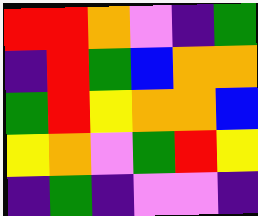[["red", "red", "orange", "violet", "indigo", "green"], ["indigo", "red", "green", "blue", "orange", "orange"], ["green", "red", "yellow", "orange", "orange", "blue"], ["yellow", "orange", "violet", "green", "red", "yellow"], ["indigo", "green", "indigo", "violet", "violet", "indigo"]]